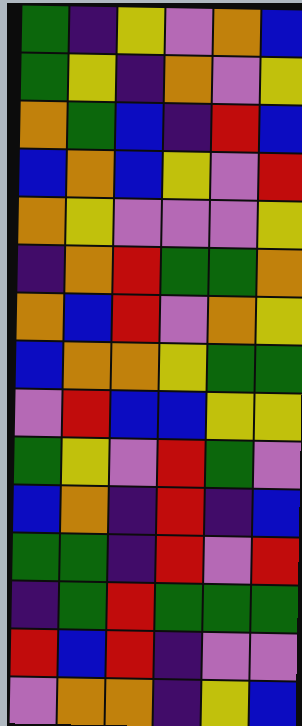[["green", "indigo", "yellow", "violet", "orange", "blue"], ["green", "yellow", "indigo", "orange", "violet", "yellow"], ["orange", "green", "blue", "indigo", "red", "blue"], ["blue", "orange", "blue", "yellow", "violet", "red"], ["orange", "yellow", "violet", "violet", "violet", "yellow"], ["indigo", "orange", "red", "green", "green", "orange"], ["orange", "blue", "red", "violet", "orange", "yellow"], ["blue", "orange", "orange", "yellow", "green", "green"], ["violet", "red", "blue", "blue", "yellow", "yellow"], ["green", "yellow", "violet", "red", "green", "violet"], ["blue", "orange", "indigo", "red", "indigo", "blue"], ["green", "green", "indigo", "red", "violet", "red"], ["indigo", "green", "red", "green", "green", "green"], ["red", "blue", "red", "indigo", "violet", "violet"], ["violet", "orange", "orange", "indigo", "yellow", "blue"]]